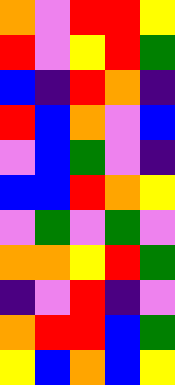[["orange", "violet", "red", "red", "yellow"], ["red", "violet", "yellow", "red", "green"], ["blue", "indigo", "red", "orange", "indigo"], ["red", "blue", "orange", "violet", "blue"], ["violet", "blue", "green", "violet", "indigo"], ["blue", "blue", "red", "orange", "yellow"], ["violet", "green", "violet", "green", "violet"], ["orange", "orange", "yellow", "red", "green"], ["indigo", "violet", "red", "indigo", "violet"], ["orange", "red", "red", "blue", "green"], ["yellow", "blue", "orange", "blue", "yellow"]]